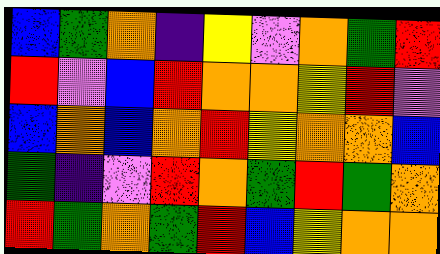[["blue", "green", "orange", "indigo", "yellow", "violet", "orange", "green", "red"], ["red", "violet", "blue", "red", "orange", "orange", "yellow", "red", "violet"], ["blue", "orange", "blue", "orange", "red", "yellow", "orange", "orange", "blue"], ["green", "indigo", "violet", "red", "orange", "green", "red", "green", "orange"], ["red", "green", "orange", "green", "red", "blue", "yellow", "orange", "orange"]]